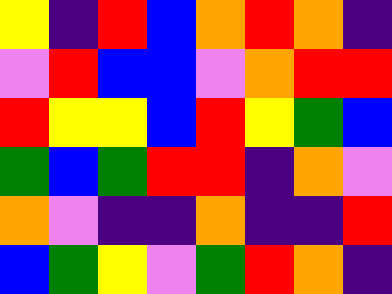[["yellow", "indigo", "red", "blue", "orange", "red", "orange", "indigo"], ["violet", "red", "blue", "blue", "violet", "orange", "red", "red"], ["red", "yellow", "yellow", "blue", "red", "yellow", "green", "blue"], ["green", "blue", "green", "red", "red", "indigo", "orange", "violet"], ["orange", "violet", "indigo", "indigo", "orange", "indigo", "indigo", "red"], ["blue", "green", "yellow", "violet", "green", "red", "orange", "indigo"]]